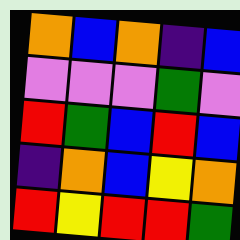[["orange", "blue", "orange", "indigo", "blue"], ["violet", "violet", "violet", "green", "violet"], ["red", "green", "blue", "red", "blue"], ["indigo", "orange", "blue", "yellow", "orange"], ["red", "yellow", "red", "red", "green"]]